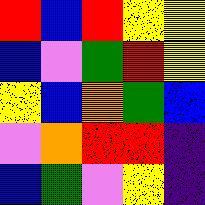[["red", "blue", "red", "yellow", "yellow"], ["blue", "violet", "green", "red", "yellow"], ["yellow", "blue", "orange", "green", "blue"], ["violet", "orange", "red", "red", "indigo"], ["blue", "green", "violet", "yellow", "indigo"]]